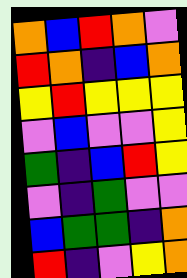[["orange", "blue", "red", "orange", "violet"], ["red", "orange", "indigo", "blue", "orange"], ["yellow", "red", "yellow", "yellow", "yellow"], ["violet", "blue", "violet", "violet", "yellow"], ["green", "indigo", "blue", "red", "yellow"], ["violet", "indigo", "green", "violet", "violet"], ["blue", "green", "green", "indigo", "orange"], ["red", "indigo", "violet", "yellow", "orange"]]